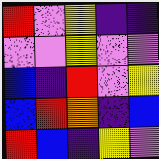[["red", "violet", "yellow", "indigo", "indigo"], ["violet", "violet", "yellow", "violet", "violet"], ["blue", "indigo", "red", "violet", "yellow"], ["blue", "red", "orange", "indigo", "blue"], ["red", "blue", "indigo", "yellow", "violet"]]